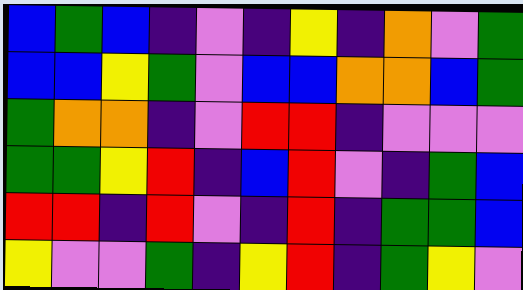[["blue", "green", "blue", "indigo", "violet", "indigo", "yellow", "indigo", "orange", "violet", "green"], ["blue", "blue", "yellow", "green", "violet", "blue", "blue", "orange", "orange", "blue", "green"], ["green", "orange", "orange", "indigo", "violet", "red", "red", "indigo", "violet", "violet", "violet"], ["green", "green", "yellow", "red", "indigo", "blue", "red", "violet", "indigo", "green", "blue"], ["red", "red", "indigo", "red", "violet", "indigo", "red", "indigo", "green", "green", "blue"], ["yellow", "violet", "violet", "green", "indigo", "yellow", "red", "indigo", "green", "yellow", "violet"]]